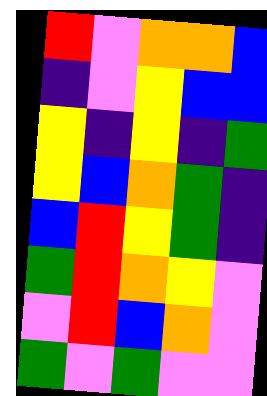[["red", "violet", "orange", "orange", "blue"], ["indigo", "violet", "yellow", "blue", "blue"], ["yellow", "indigo", "yellow", "indigo", "green"], ["yellow", "blue", "orange", "green", "indigo"], ["blue", "red", "yellow", "green", "indigo"], ["green", "red", "orange", "yellow", "violet"], ["violet", "red", "blue", "orange", "violet"], ["green", "violet", "green", "violet", "violet"]]